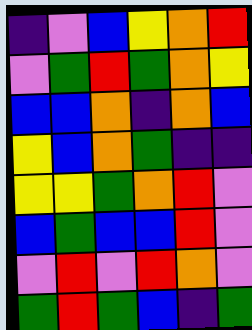[["indigo", "violet", "blue", "yellow", "orange", "red"], ["violet", "green", "red", "green", "orange", "yellow"], ["blue", "blue", "orange", "indigo", "orange", "blue"], ["yellow", "blue", "orange", "green", "indigo", "indigo"], ["yellow", "yellow", "green", "orange", "red", "violet"], ["blue", "green", "blue", "blue", "red", "violet"], ["violet", "red", "violet", "red", "orange", "violet"], ["green", "red", "green", "blue", "indigo", "green"]]